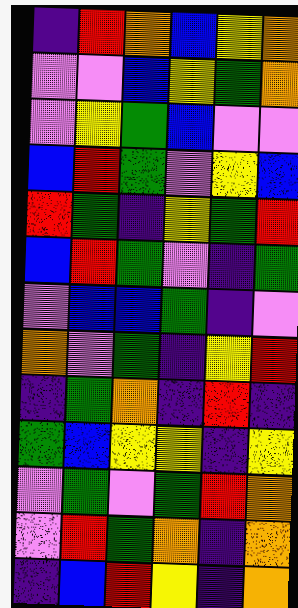[["indigo", "red", "orange", "blue", "yellow", "orange"], ["violet", "violet", "blue", "yellow", "green", "orange"], ["violet", "yellow", "green", "blue", "violet", "violet"], ["blue", "red", "green", "violet", "yellow", "blue"], ["red", "green", "indigo", "yellow", "green", "red"], ["blue", "red", "green", "violet", "indigo", "green"], ["violet", "blue", "blue", "green", "indigo", "violet"], ["orange", "violet", "green", "indigo", "yellow", "red"], ["indigo", "green", "orange", "indigo", "red", "indigo"], ["green", "blue", "yellow", "yellow", "indigo", "yellow"], ["violet", "green", "violet", "green", "red", "orange"], ["violet", "red", "green", "orange", "indigo", "orange"], ["indigo", "blue", "red", "yellow", "indigo", "orange"]]